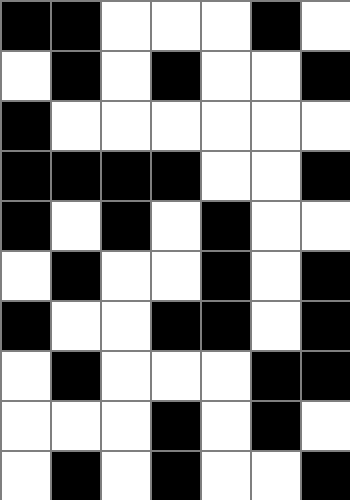[["black", "black", "white", "white", "white", "black", "white"], ["white", "black", "white", "black", "white", "white", "black"], ["black", "white", "white", "white", "white", "white", "white"], ["black", "black", "black", "black", "white", "white", "black"], ["black", "white", "black", "white", "black", "white", "white"], ["white", "black", "white", "white", "black", "white", "black"], ["black", "white", "white", "black", "black", "white", "black"], ["white", "black", "white", "white", "white", "black", "black"], ["white", "white", "white", "black", "white", "black", "white"], ["white", "black", "white", "black", "white", "white", "black"]]